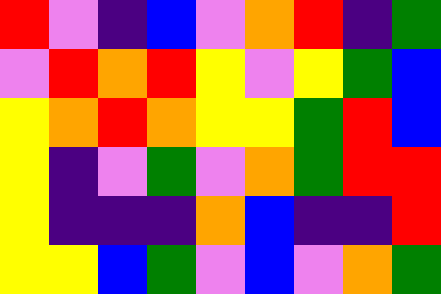[["red", "violet", "indigo", "blue", "violet", "orange", "red", "indigo", "green"], ["violet", "red", "orange", "red", "yellow", "violet", "yellow", "green", "blue"], ["yellow", "orange", "red", "orange", "yellow", "yellow", "green", "red", "blue"], ["yellow", "indigo", "violet", "green", "violet", "orange", "green", "red", "red"], ["yellow", "indigo", "indigo", "indigo", "orange", "blue", "indigo", "indigo", "red"], ["yellow", "yellow", "blue", "green", "violet", "blue", "violet", "orange", "green"]]